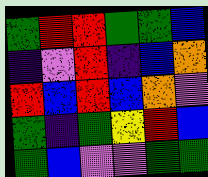[["green", "red", "red", "green", "green", "blue"], ["indigo", "violet", "red", "indigo", "blue", "orange"], ["red", "blue", "red", "blue", "orange", "violet"], ["green", "indigo", "green", "yellow", "red", "blue"], ["green", "blue", "violet", "violet", "green", "green"]]